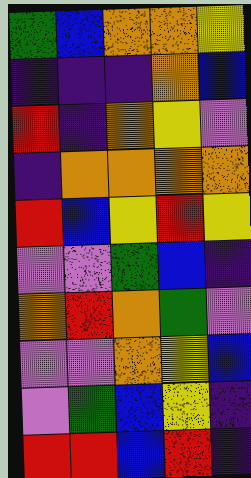[["green", "blue", "orange", "orange", "yellow"], ["indigo", "indigo", "indigo", "orange", "blue"], ["red", "indigo", "orange", "yellow", "violet"], ["indigo", "orange", "orange", "orange", "orange"], ["red", "blue", "yellow", "red", "yellow"], ["violet", "violet", "green", "blue", "indigo"], ["orange", "red", "orange", "green", "violet"], ["violet", "violet", "orange", "yellow", "blue"], ["violet", "green", "blue", "yellow", "indigo"], ["red", "red", "blue", "red", "indigo"]]